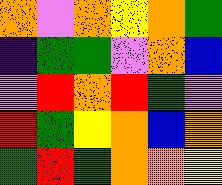[["orange", "violet", "orange", "yellow", "orange", "green"], ["indigo", "green", "green", "violet", "orange", "blue"], ["violet", "red", "orange", "red", "green", "violet"], ["red", "green", "yellow", "orange", "blue", "orange"], ["green", "red", "green", "orange", "orange", "yellow"]]